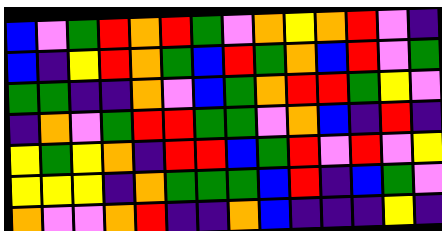[["blue", "violet", "green", "red", "orange", "red", "green", "violet", "orange", "yellow", "orange", "red", "violet", "indigo"], ["blue", "indigo", "yellow", "red", "orange", "green", "blue", "red", "green", "orange", "blue", "red", "violet", "green"], ["green", "green", "indigo", "indigo", "orange", "violet", "blue", "green", "orange", "red", "red", "green", "yellow", "violet"], ["indigo", "orange", "violet", "green", "red", "red", "green", "green", "violet", "orange", "blue", "indigo", "red", "indigo"], ["yellow", "green", "yellow", "orange", "indigo", "red", "red", "blue", "green", "red", "violet", "red", "violet", "yellow"], ["yellow", "yellow", "yellow", "indigo", "orange", "green", "green", "green", "blue", "red", "indigo", "blue", "green", "violet"], ["orange", "violet", "violet", "orange", "red", "indigo", "indigo", "orange", "blue", "indigo", "indigo", "indigo", "yellow", "indigo"]]